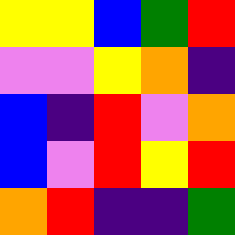[["yellow", "yellow", "blue", "green", "red"], ["violet", "violet", "yellow", "orange", "indigo"], ["blue", "indigo", "red", "violet", "orange"], ["blue", "violet", "red", "yellow", "red"], ["orange", "red", "indigo", "indigo", "green"]]